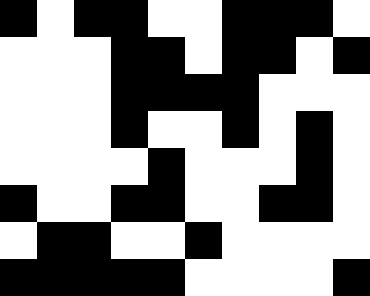[["black", "white", "black", "black", "white", "white", "black", "black", "black", "white"], ["white", "white", "white", "black", "black", "white", "black", "black", "white", "black"], ["white", "white", "white", "black", "black", "black", "black", "white", "white", "white"], ["white", "white", "white", "black", "white", "white", "black", "white", "black", "white"], ["white", "white", "white", "white", "black", "white", "white", "white", "black", "white"], ["black", "white", "white", "black", "black", "white", "white", "black", "black", "white"], ["white", "black", "black", "white", "white", "black", "white", "white", "white", "white"], ["black", "black", "black", "black", "black", "white", "white", "white", "white", "black"]]